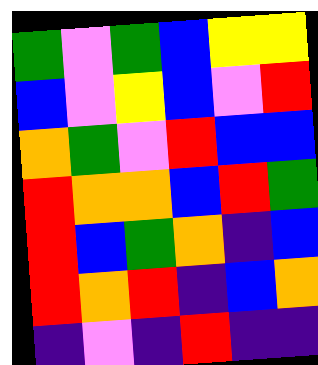[["green", "violet", "green", "blue", "yellow", "yellow"], ["blue", "violet", "yellow", "blue", "violet", "red"], ["orange", "green", "violet", "red", "blue", "blue"], ["red", "orange", "orange", "blue", "red", "green"], ["red", "blue", "green", "orange", "indigo", "blue"], ["red", "orange", "red", "indigo", "blue", "orange"], ["indigo", "violet", "indigo", "red", "indigo", "indigo"]]